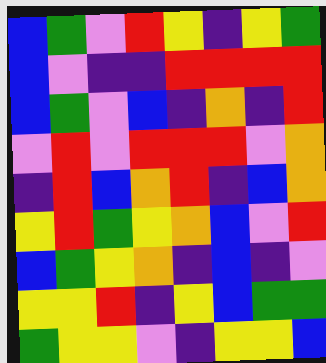[["blue", "green", "violet", "red", "yellow", "indigo", "yellow", "green"], ["blue", "violet", "indigo", "indigo", "red", "red", "red", "red"], ["blue", "green", "violet", "blue", "indigo", "orange", "indigo", "red"], ["violet", "red", "violet", "red", "red", "red", "violet", "orange"], ["indigo", "red", "blue", "orange", "red", "indigo", "blue", "orange"], ["yellow", "red", "green", "yellow", "orange", "blue", "violet", "red"], ["blue", "green", "yellow", "orange", "indigo", "blue", "indigo", "violet"], ["yellow", "yellow", "red", "indigo", "yellow", "blue", "green", "green"], ["green", "yellow", "yellow", "violet", "indigo", "yellow", "yellow", "blue"]]